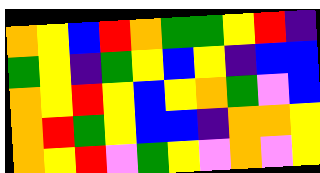[["orange", "yellow", "blue", "red", "orange", "green", "green", "yellow", "red", "indigo"], ["green", "yellow", "indigo", "green", "yellow", "blue", "yellow", "indigo", "blue", "blue"], ["orange", "yellow", "red", "yellow", "blue", "yellow", "orange", "green", "violet", "blue"], ["orange", "red", "green", "yellow", "blue", "blue", "indigo", "orange", "orange", "yellow"], ["orange", "yellow", "red", "violet", "green", "yellow", "violet", "orange", "violet", "yellow"]]